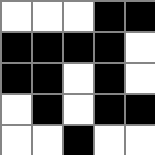[["white", "white", "white", "black", "black"], ["black", "black", "black", "black", "white"], ["black", "black", "white", "black", "white"], ["white", "black", "white", "black", "black"], ["white", "white", "black", "white", "white"]]